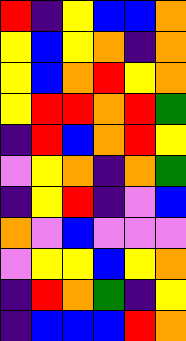[["red", "indigo", "yellow", "blue", "blue", "orange"], ["yellow", "blue", "yellow", "orange", "indigo", "orange"], ["yellow", "blue", "orange", "red", "yellow", "orange"], ["yellow", "red", "red", "orange", "red", "green"], ["indigo", "red", "blue", "orange", "red", "yellow"], ["violet", "yellow", "orange", "indigo", "orange", "green"], ["indigo", "yellow", "red", "indigo", "violet", "blue"], ["orange", "violet", "blue", "violet", "violet", "violet"], ["violet", "yellow", "yellow", "blue", "yellow", "orange"], ["indigo", "red", "orange", "green", "indigo", "yellow"], ["indigo", "blue", "blue", "blue", "red", "orange"]]